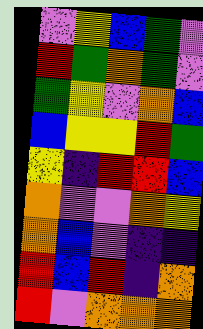[["violet", "yellow", "blue", "green", "violet"], ["red", "green", "orange", "green", "violet"], ["green", "yellow", "violet", "orange", "blue"], ["blue", "yellow", "yellow", "red", "green"], ["yellow", "indigo", "red", "red", "blue"], ["orange", "violet", "violet", "orange", "yellow"], ["orange", "blue", "violet", "indigo", "indigo"], ["red", "blue", "red", "indigo", "orange"], ["red", "violet", "orange", "orange", "orange"]]